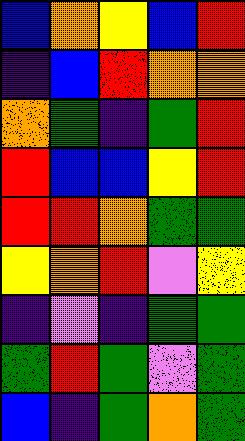[["blue", "orange", "yellow", "blue", "red"], ["indigo", "blue", "red", "orange", "orange"], ["orange", "green", "indigo", "green", "red"], ["red", "blue", "blue", "yellow", "red"], ["red", "red", "orange", "green", "green"], ["yellow", "orange", "red", "violet", "yellow"], ["indigo", "violet", "indigo", "green", "green"], ["green", "red", "green", "violet", "green"], ["blue", "indigo", "green", "orange", "green"]]